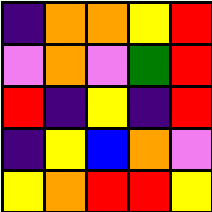[["indigo", "orange", "orange", "yellow", "red"], ["violet", "orange", "violet", "green", "red"], ["red", "indigo", "yellow", "indigo", "red"], ["indigo", "yellow", "blue", "orange", "violet"], ["yellow", "orange", "red", "red", "yellow"]]